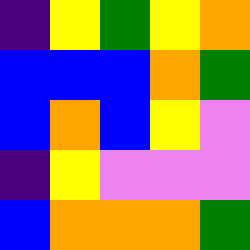[["indigo", "yellow", "green", "yellow", "orange"], ["blue", "blue", "blue", "orange", "green"], ["blue", "orange", "blue", "yellow", "violet"], ["indigo", "yellow", "violet", "violet", "violet"], ["blue", "orange", "orange", "orange", "green"]]